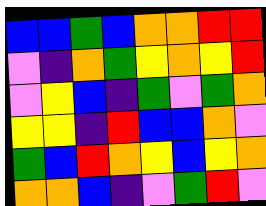[["blue", "blue", "green", "blue", "orange", "orange", "red", "red"], ["violet", "indigo", "orange", "green", "yellow", "orange", "yellow", "red"], ["violet", "yellow", "blue", "indigo", "green", "violet", "green", "orange"], ["yellow", "yellow", "indigo", "red", "blue", "blue", "orange", "violet"], ["green", "blue", "red", "orange", "yellow", "blue", "yellow", "orange"], ["orange", "orange", "blue", "indigo", "violet", "green", "red", "violet"]]